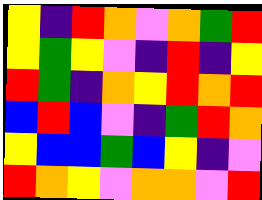[["yellow", "indigo", "red", "orange", "violet", "orange", "green", "red"], ["yellow", "green", "yellow", "violet", "indigo", "red", "indigo", "yellow"], ["red", "green", "indigo", "orange", "yellow", "red", "orange", "red"], ["blue", "red", "blue", "violet", "indigo", "green", "red", "orange"], ["yellow", "blue", "blue", "green", "blue", "yellow", "indigo", "violet"], ["red", "orange", "yellow", "violet", "orange", "orange", "violet", "red"]]